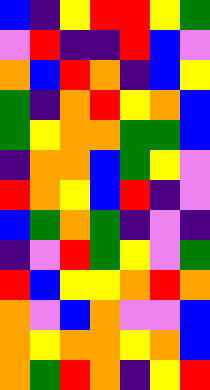[["blue", "indigo", "yellow", "red", "red", "yellow", "green"], ["violet", "red", "indigo", "indigo", "red", "blue", "violet"], ["orange", "blue", "red", "orange", "indigo", "blue", "yellow"], ["green", "indigo", "orange", "red", "yellow", "orange", "blue"], ["green", "yellow", "orange", "orange", "green", "green", "blue"], ["indigo", "orange", "orange", "blue", "green", "yellow", "violet"], ["red", "orange", "yellow", "blue", "red", "indigo", "violet"], ["blue", "green", "orange", "green", "indigo", "violet", "indigo"], ["indigo", "violet", "red", "green", "yellow", "violet", "green"], ["red", "blue", "yellow", "yellow", "orange", "red", "orange"], ["orange", "violet", "blue", "orange", "violet", "violet", "blue"], ["orange", "yellow", "orange", "orange", "yellow", "orange", "blue"], ["orange", "green", "red", "orange", "indigo", "yellow", "red"]]